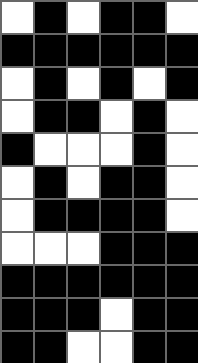[["white", "black", "white", "black", "black", "white"], ["black", "black", "black", "black", "black", "black"], ["white", "black", "white", "black", "white", "black"], ["white", "black", "black", "white", "black", "white"], ["black", "white", "white", "white", "black", "white"], ["white", "black", "white", "black", "black", "white"], ["white", "black", "black", "black", "black", "white"], ["white", "white", "white", "black", "black", "black"], ["black", "black", "black", "black", "black", "black"], ["black", "black", "black", "white", "black", "black"], ["black", "black", "white", "white", "black", "black"]]